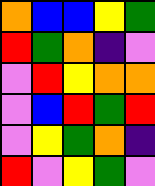[["orange", "blue", "blue", "yellow", "green"], ["red", "green", "orange", "indigo", "violet"], ["violet", "red", "yellow", "orange", "orange"], ["violet", "blue", "red", "green", "red"], ["violet", "yellow", "green", "orange", "indigo"], ["red", "violet", "yellow", "green", "violet"]]